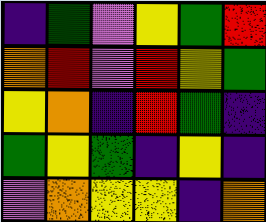[["indigo", "green", "violet", "yellow", "green", "red"], ["orange", "red", "violet", "red", "yellow", "green"], ["yellow", "orange", "indigo", "red", "green", "indigo"], ["green", "yellow", "green", "indigo", "yellow", "indigo"], ["violet", "orange", "yellow", "yellow", "indigo", "orange"]]